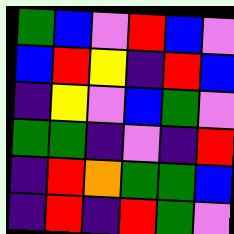[["green", "blue", "violet", "red", "blue", "violet"], ["blue", "red", "yellow", "indigo", "red", "blue"], ["indigo", "yellow", "violet", "blue", "green", "violet"], ["green", "green", "indigo", "violet", "indigo", "red"], ["indigo", "red", "orange", "green", "green", "blue"], ["indigo", "red", "indigo", "red", "green", "violet"]]